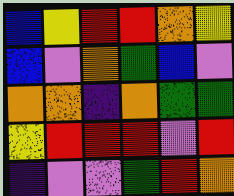[["blue", "yellow", "red", "red", "orange", "yellow"], ["blue", "violet", "orange", "green", "blue", "violet"], ["orange", "orange", "indigo", "orange", "green", "green"], ["yellow", "red", "red", "red", "violet", "red"], ["indigo", "violet", "violet", "green", "red", "orange"]]